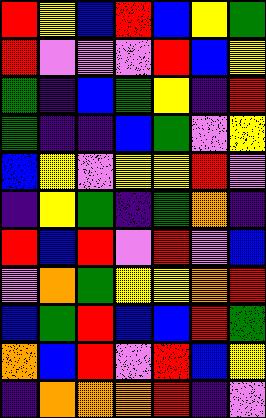[["red", "yellow", "blue", "red", "blue", "yellow", "green"], ["red", "violet", "violet", "violet", "red", "blue", "yellow"], ["green", "indigo", "blue", "green", "yellow", "indigo", "red"], ["green", "indigo", "indigo", "blue", "green", "violet", "yellow"], ["blue", "yellow", "violet", "yellow", "yellow", "red", "violet"], ["indigo", "yellow", "green", "indigo", "green", "orange", "indigo"], ["red", "blue", "red", "violet", "red", "violet", "blue"], ["violet", "orange", "green", "yellow", "yellow", "orange", "red"], ["blue", "green", "red", "blue", "blue", "red", "green"], ["orange", "blue", "red", "violet", "red", "blue", "yellow"], ["indigo", "orange", "orange", "orange", "red", "indigo", "violet"]]